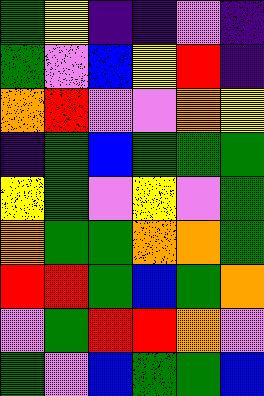[["green", "yellow", "indigo", "indigo", "violet", "indigo"], ["green", "violet", "blue", "yellow", "red", "indigo"], ["orange", "red", "violet", "violet", "orange", "yellow"], ["indigo", "green", "blue", "green", "green", "green"], ["yellow", "green", "violet", "yellow", "violet", "green"], ["orange", "green", "green", "orange", "orange", "green"], ["red", "red", "green", "blue", "green", "orange"], ["violet", "green", "red", "red", "orange", "violet"], ["green", "violet", "blue", "green", "green", "blue"]]